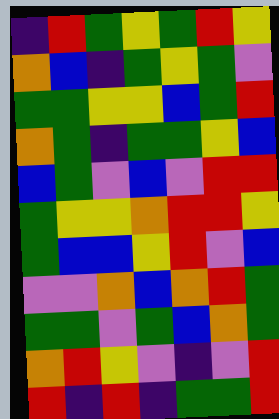[["indigo", "red", "green", "yellow", "green", "red", "yellow"], ["orange", "blue", "indigo", "green", "yellow", "green", "violet"], ["green", "green", "yellow", "yellow", "blue", "green", "red"], ["orange", "green", "indigo", "green", "green", "yellow", "blue"], ["blue", "green", "violet", "blue", "violet", "red", "red"], ["green", "yellow", "yellow", "orange", "red", "red", "yellow"], ["green", "blue", "blue", "yellow", "red", "violet", "blue"], ["violet", "violet", "orange", "blue", "orange", "red", "green"], ["green", "green", "violet", "green", "blue", "orange", "green"], ["orange", "red", "yellow", "violet", "indigo", "violet", "red"], ["red", "indigo", "red", "indigo", "green", "green", "red"]]